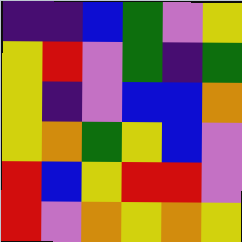[["indigo", "indigo", "blue", "green", "violet", "yellow"], ["yellow", "red", "violet", "green", "indigo", "green"], ["yellow", "indigo", "violet", "blue", "blue", "orange"], ["yellow", "orange", "green", "yellow", "blue", "violet"], ["red", "blue", "yellow", "red", "red", "violet"], ["red", "violet", "orange", "yellow", "orange", "yellow"]]